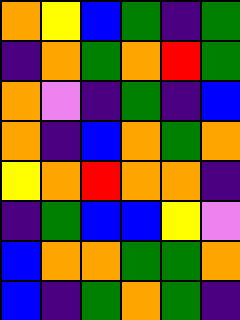[["orange", "yellow", "blue", "green", "indigo", "green"], ["indigo", "orange", "green", "orange", "red", "green"], ["orange", "violet", "indigo", "green", "indigo", "blue"], ["orange", "indigo", "blue", "orange", "green", "orange"], ["yellow", "orange", "red", "orange", "orange", "indigo"], ["indigo", "green", "blue", "blue", "yellow", "violet"], ["blue", "orange", "orange", "green", "green", "orange"], ["blue", "indigo", "green", "orange", "green", "indigo"]]